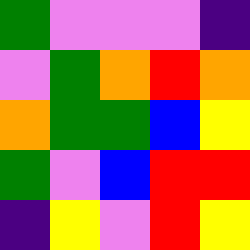[["green", "violet", "violet", "violet", "indigo"], ["violet", "green", "orange", "red", "orange"], ["orange", "green", "green", "blue", "yellow"], ["green", "violet", "blue", "red", "red"], ["indigo", "yellow", "violet", "red", "yellow"]]